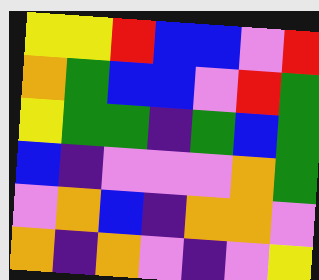[["yellow", "yellow", "red", "blue", "blue", "violet", "red"], ["orange", "green", "blue", "blue", "violet", "red", "green"], ["yellow", "green", "green", "indigo", "green", "blue", "green"], ["blue", "indigo", "violet", "violet", "violet", "orange", "green"], ["violet", "orange", "blue", "indigo", "orange", "orange", "violet"], ["orange", "indigo", "orange", "violet", "indigo", "violet", "yellow"]]